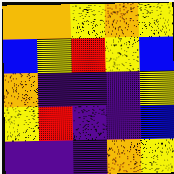[["orange", "orange", "yellow", "orange", "yellow"], ["blue", "yellow", "red", "yellow", "blue"], ["orange", "indigo", "indigo", "indigo", "yellow"], ["yellow", "red", "indigo", "indigo", "blue"], ["indigo", "indigo", "indigo", "orange", "yellow"]]